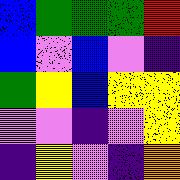[["blue", "green", "green", "green", "red"], ["blue", "violet", "blue", "violet", "indigo"], ["green", "yellow", "blue", "yellow", "yellow"], ["violet", "violet", "indigo", "violet", "yellow"], ["indigo", "yellow", "violet", "indigo", "orange"]]